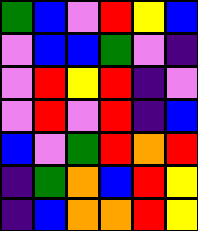[["green", "blue", "violet", "red", "yellow", "blue"], ["violet", "blue", "blue", "green", "violet", "indigo"], ["violet", "red", "yellow", "red", "indigo", "violet"], ["violet", "red", "violet", "red", "indigo", "blue"], ["blue", "violet", "green", "red", "orange", "red"], ["indigo", "green", "orange", "blue", "red", "yellow"], ["indigo", "blue", "orange", "orange", "red", "yellow"]]